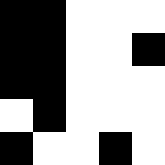[["black", "black", "white", "white", "white"], ["black", "black", "white", "white", "black"], ["black", "black", "white", "white", "white"], ["white", "black", "white", "white", "white"], ["black", "white", "white", "black", "white"]]